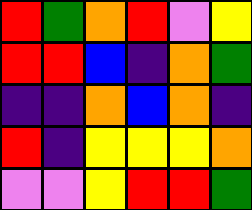[["red", "green", "orange", "red", "violet", "yellow"], ["red", "red", "blue", "indigo", "orange", "green"], ["indigo", "indigo", "orange", "blue", "orange", "indigo"], ["red", "indigo", "yellow", "yellow", "yellow", "orange"], ["violet", "violet", "yellow", "red", "red", "green"]]